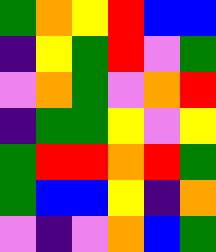[["green", "orange", "yellow", "red", "blue", "blue"], ["indigo", "yellow", "green", "red", "violet", "green"], ["violet", "orange", "green", "violet", "orange", "red"], ["indigo", "green", "green", "yellow", "violet", "yellow"], ["green", "red", "red", "orange", "red", "green"], ["green", "blue", "blue", "yellow", "indigo", "orange"], ["violet", "indigo", "violet", "orange", "blue", "green"]]